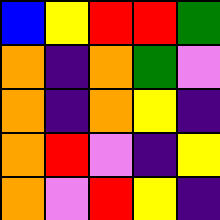[["blue", "yellow", "red", "red", "green"], ["orange", "indigo", "orange", "green", "violet"], ["orange", "indigo", "orange", "yellow", "indigo"], ["orange", "red", "violet", "indigo", "yellow"], ["orange", "violet", "red", "yellow", "indigo"]]